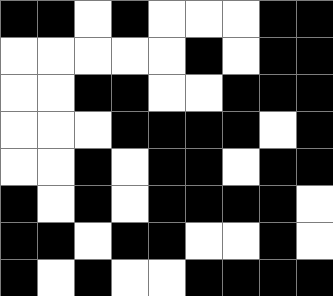[["black", "black", "white", "black", "white", "white", "white", "black", "black"], ["white", "white", "white", "white", "white", "black", "white", "black", "black"], ["white", "white", "black", "black", "white", "white", "black", "black", "black"], ["white", "white", "white", "black", "black", "black", "black", "white", "black"], ["white", "white", "black", "white", "black", "black", "white", "black", "black"], ["black", "white", "black", "white", "black", "black", "black", "black", "white"], ["black", "black", "white", "black", "black", "white", "white", "black", "white"], ["black", "white", "black", "white", "white", "black", "black", "black", "black"]]